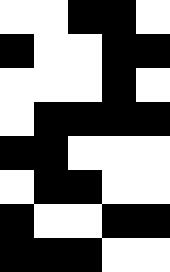[["white", "white", "black", "black", "white"], ["black", "white", "white", "black", "black"], ["white", "white", "white", "black", "white"], ["white", "black", "black", "black", "black"], ["black", "black", "white", "white", "white"], ["white", "black", "black", "white", "white"], ["black", "white", "white", "black", "black"], ["black", "black", "black", "white", "white"]]